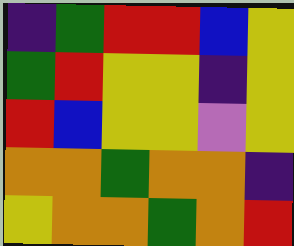[["indigo", "green", "red", "red", "blue", "yellow"], ["green", "red", "yellow", "yellow", "indigo", "yellow"], ["red", "blue", "yellow", "yellow", "violet", "yellow"], ["orange", "orange", "green", "orange", "orange", "indigo"], ["yellow", "orange", "orange", "green", "orange", "red"]]